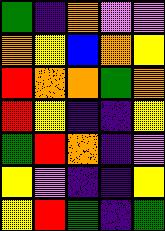[["green", "indigo", "orange", "violet", "violet"], ["orange", "yellow", "blue", "orange", "yellow"], ["red", "orange", "orange", "green", "orange"], ["red", "yellow", "indigo", "indigo", "yellow"], ["green", "red", "orange", "indigo", "violet"], ["yellow", "violet", "indigo", "indigo", "yellow"], ["yellow", "red", "green", "indigo", "green"]]